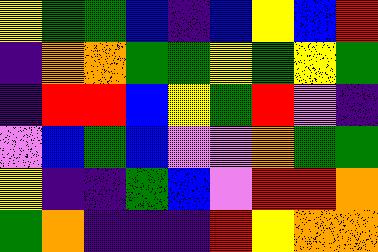[["yellow", "green", "green", "blue", "indigo", "blue", "yellow", "blue", "red"], ["indigo", "orange", "orange", "green", "green", "yellow", "green", "yellow", "green"], ["indigo", "red", "red", "blue", "yellow", "green", "red", "violet", "indigo"], ["violet", "blue", "green", "blue", "violet", "violet", "orange", "green", "green"], ["yellow", "indigo", "indigo", "green", "blue", "violet", "red", "red", "orange"], ["green", "orange", "indigo", "indigo", "indigo", "red", "yellow", "orange", "orange"]]